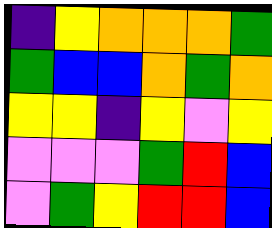[["indigo", "yellow", "orange", "orange", "orange", "green"], ["green", "blue", "blue", "orange", "green", "orange"], ["yellow", "yellow", "indigo", "yellow", "violet", "yellow"], ["violet", "violet", "violet", "green", "red", "blue"], ["violet", "green", "yellow", "red", "red", "blue"]]